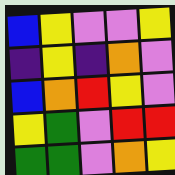[["blue", "yellow", "violet", "violet", "yellow"], ["indigo", "yellow", "indigo", "orange", "violet"], ["blue", "orange", "red", "yellow", "violet"], ["yellow", "green", "violet", "red", "red"], ["green", "green", "violet", "orange", "yellow"]]